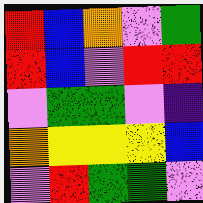[["red", "blue", "orange", "violet", "green"], ["red", "blue", "violet", "red", "red"], ["violet", "green", "green", "violet", "indigo"], ["orange", "yellow", "yellow", "yellow", "blue"], ["violet", "red", "green", "green", "violet"]]